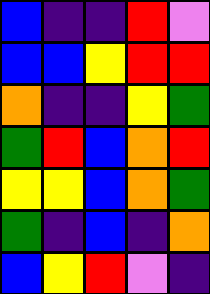[["blue", "indigo", "indigo", "red", "violet"], ["blue", "blue", "yellow", "red", "red"], ["orange", "indigo", "indigo", "yellow", "green"], ["green", "red", "blue", "orange", "red"], ["yellow", "yellow", "blue", "orange", "green"], ["green", "indigo", "blue", "indigo", "orange"], ["blue", "yellow", "red", "violet", "indigo"]]